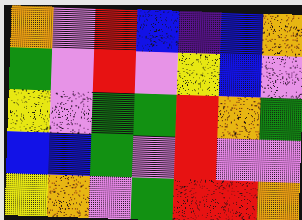[["orange", "violet", "red", "blue", "indigo", "blue", "orange"], ["green", "violet", "red", "violet", "yellow", "blue", "violet"], ["yellow", "violet", "green", "green", "red", "orange", "green"], ["blue", "blue", "green", "violet", "red", "violet", "violet"], ["yellow", "orange", "violet", "green", "red", "red", "orange"]]